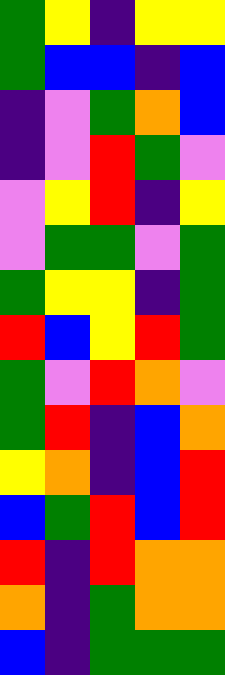[["green", "yellow", "indigo", "yellow", "yellow"], ["green", "blue", "blue", "indigo", "blue"], ["indigo", "violet", "green", "orange", "blue"], ["indigo", "violet", "red", "green", "violet"], ["violet", "yellow", "red", "indigo", "yellow"], ["violet", "green", "green", "violet", "green"], ["green", "yellow", "yellow", "indigo", "green"], ["red", "blue", "yellow", "red", "green"], ["green", "violet", "red", "orange", "violet"], ["green", "red", "indigo", "blue", "orange"], ["yellow", "orange", "indigo", "blue", "red"], ["blue", "green", "red", "blue", "red"], ["red", "indigo", "red", "orange", "orange"], ["orange", "indigo", "green", "orange", "orange"], ["blue", "indigo", "green", "green", "green"]]